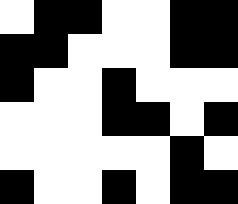[["white", "black", "black", "white", "white", "black", "black"], ["black", "black", "white", "white", "white", "black", "black"], ["black", "white", "white", "black", "white", "white", "white"], ["white", "white", "white", "black", "black", "white", "black"], ["white", "white", "white", "white", "white", "black", "white"], ["black", "white", "white", "black", "white", "black", "black"]]